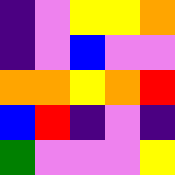[["indigo", "violet", "yellow", "yellow", "orange"], ["indigo", "violet", "blue", "violet", "violet"], ["orange", "orange", "yellow", "orange", "red"], ["blue", "red", "indigo", "violet", "indigo"], ["green", "violet", "violet", "violet", "yellow"]]